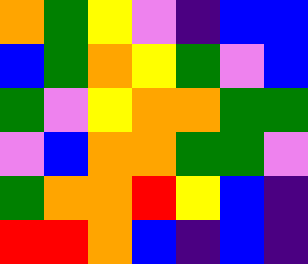[["orange", "green", "yellow", "violet", "indigo", "blue", "blue"], ["blue", "green", "orange", "yellow", "green", "violet", "blue"], ["green", "violet", "yellow", "orange", "orange", "green", "green"], ["violet", "blue", "orange", "orange", "green", "green", "violet"], ["green", "orange", "orange", "red", "yellow", "blue", "indigo"], ["red", "red", "orange", "blue", "indigo", "blue", "indigo"]]